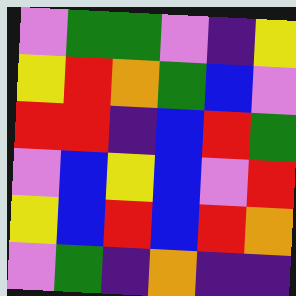[["violet", "green", "green", "violet", "indigo", "yellow"], ["yellow", "red", "orange", "green", "blue", "violet"], ["red", "red", "indigo", "blue", "red", "green"], ["violet", "blue", "yellow", "blue", "violet", "red"], ["yellow", "blue", "red", "blue", "red", "orange"], ["violet", "green", "indigo", "orange", "indigo", "indigo"]]